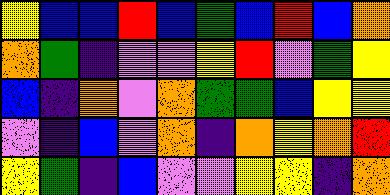[["yellow", "blue", "blue", "red", "blue", "green", "blue", "red", "blue", "orange"], ["orange", "green", "indigo", "violet", "violet", "yellow", "red", "violet", "green", "yellow"], ["blue", "indigo", "orange", "violet", "orange", "green", "green", "blue", "yellow", "yellow"], ["violet", "indigo", "blue", "violet", "orange", "indigo", "orange", "yellow", "orange", "red"], ["yellow", "green", "indigo", "blue", "violet", "violet", "yellow", "yellow", "indigo", "orange"]]